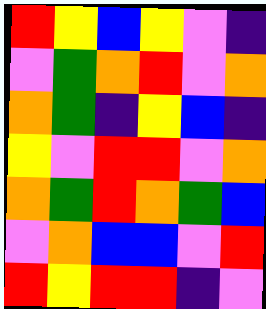[["red", "yellow", "blue", "yellow", "violet", "indigo"], ["violet", "green", "orange", "red", "violet", "orange"], ["orange", "green", "indigo", "yellow", "blue", "indigo"], ["yellow", "violet", "red", "red", "violet", "orange"], ["orange", "green", "red", "orange", "green", "blue"], ["violet", "orange", "blue", "blue", "violet", "red"], ["red", "yellow", "red", "red", "indigo", "violet"]]